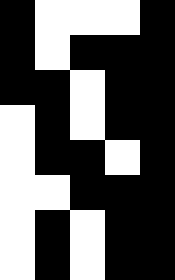[["black", "white", "white", "white", "black"], ["black", "white", "black", "black", "black"], ["black", "black", "white", "black", "black"], ["white", "black", "white", "black", "black"], ["white", "black", "black", "white", "black"], ["white", "white", "black", "black", "black"], ["white", "black", "white", "black", "black"], ["white", "black", "white", "black", "black"]]